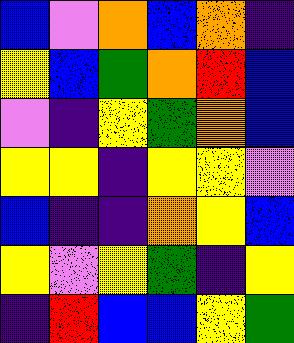[["blue", "violet", "orange", "blue", "orange", "indigo"], ["yellow", "blue", "green", "orange", "red", "blue"], ["violet", "indigo", "yellow", "green", "orange", "blue"], ["yellow", "yellow", "indigo", "yellow", "yellow", "violet"], ["blue", "indigo", "indigo", "orange", "yellow", "blue"], ["yellow", "violet", "yellow", "green", "indigo", "yellow"], ["indigo", "red", "blue", "blue", "yellow", "green"]]